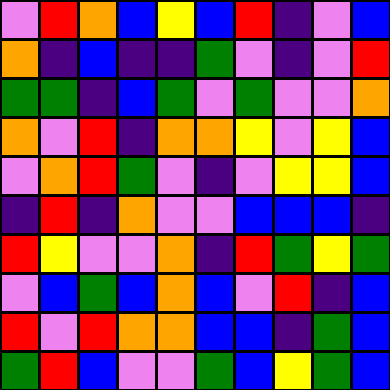[["violet", "red", "orange", "blue", "yellow", "blue", "red", "indigo", "violet", "blue"], ["orange", "indigo", "blue", "indigo", "indigo", "green", "violet", "indigo", "violet", "red"], ["green", "green", "indigo", "blue", "green", "violet", "green", "violet", "violet", "orange"], ["orange", "violet", "red", "indigo", "orange", "orange", "yellow", "violet", "yellow", "blue"], ["violet", "orange", "red", "green", "violet", "indigo", "violet", "yellow", "yellow", "blue"], ["indigo", "red", "indigo", "orange", "violet", "violet", "blue", "blue", "blue", "indigo"], ["red", "yellow", "violet", "violet", "orange", "indigo", "red", "green", "yellow", "green"], ["violet", "blue", "green", "blue", "orange", "blue", "violet", "red", "indigo", "blue"], ["red", "violet", "red", "orange", "orange", "blue", "blue", "indigo", "green", "blue"], ["green", "red", "blue", "violet", "violet", "green", "blue", "yellow", "green", "blue"]]